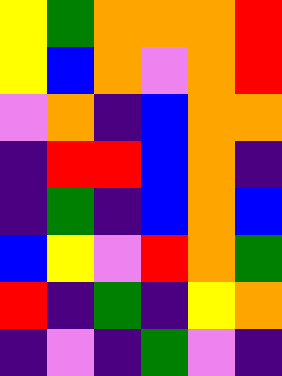[["yellow", "green", "orange", "orange", "orange", "red"], ["yellow", "blue", "orange", "violet", "orange", "red"], ["violet", "orange", "indigo", "blue", "orange", "orange"], ["indigo", "red", "red", "blue", "orange", "indigo"], ["indigo", "green", "indigo", "blue", "orange", "blue"], ["blue", "yellow", "violet", "red", "orange", "green"], ["red", "indigo", "green", "indigo", "yellow", "orange"], ["indigo", "violet", "indigo", "green", "violet", "indigo"]]